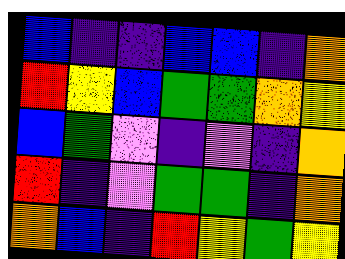[["blue", "indigo", "indigo", "blue", "blue", "indigo", "orange"], ["red", "yellow", "blue", "green", "green", "orange", "yellow"], ["blue", "green", "violet", "indigo", "violet", "indigo", "orange"], ["red", "indigo", "violet", "green", "green", "indigo", "orange"], ["orange", "blue", "indigo", "red", "yellow", "green", "yellow"]]